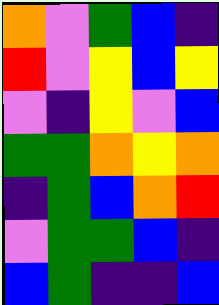[["orange", "violet", "green", "blue", "indigo"], ["red", "violet", "yellow", "blue", "yellow"], ["violet", "indigo", "yellow", "violet", "blue"], ["green", "green", "orange", "yellow", "orange"], ["indigo", "green", "blue", "orange", "red"], ["violet", "green", "green", "blue", "indigo"], ["blue", "green", "indigo", "indigo", "blue"]]